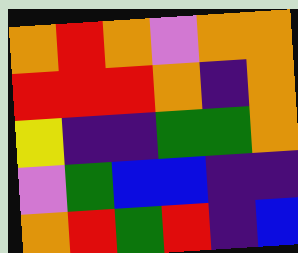[["orange", "red", "orange", "violet", "orange", "orange"], ["red", "red", "red", "orange", "indigo", "orange"], ["yellow", "indigo", "indigo", "green", "green", "orange"], ["violet", "green", "blue", "blue", "indigo", "indigo"], ["orange", "red", "green", "red", "indigo", "blue"]]